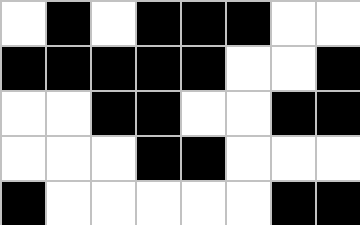[["white", "black", "white", "black", "black", "black", "white", "white"], ["black", "black", "black", "black", "black", "white", "white", "black"], ["white", "white", "black", "black", "white", "white", "black", "black"], ["white", "white", "white", "black", "black", "white", "white", "white"], ["black", "white", "white", "white", "white", "white", "black", "black"]]